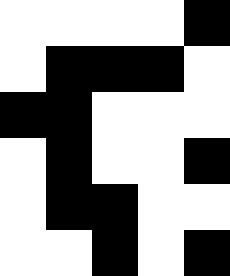[["white", "white", "white", "white", "black"], ["white", "black", "black", "black", "white"], ["black", "black", "white", "white", "white"], ["white", "black", "white", "white", "black"], ["white", "black", "black", "white", "white"], ["white", "white", "black", "white", "black"]]